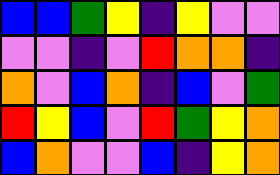[["blue", "blue", "green", "yellow", "indigo", "yellow", "violet", "violet"], ["violet", "violet", "indigo", "violet", "red", "orange", "orange", "indigo"], ["orange", "violet", "blue", "orange", "indigo", "blue", "violet", "green"], ["red", "yellow", "blue", "violet", "red", "green", "yellow", "orange"], ["blue", "orange", "violet", "violet", "blue", "indigo", "yellow", "orange"]]